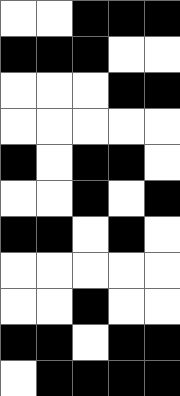[["white", "white", "black", "black", "black"], ["black", "black", "black", "white", "white"], ["white", "white", "white", "black", "black"], ["white", "white", "white", "white", "white"], ["black", "white", "black", "black", "white"], ["white", "white", "black", "white", "black"], ["black", "black", "white", "black", "white"], ["white", "white", "white", "white", "white"], ["white", "white", "black", "white", "white"], ["black", "black", "white", "black", "black"], ["white", "black", "black", "black", "black"]]